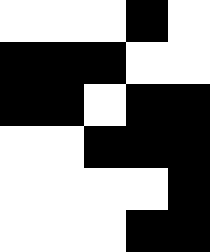[["white", "white", "white", "black", "white"], ["black", "black", "black", "white", "white"], ["black", "black", "white", "black", "black"], ["white", "white", "black", "black", "black"], ["white", "white", "white", "white", "black"], ["white", "white", "white", "black", "black"]]